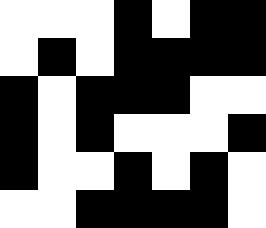[["white", "white", "white", "black", "white", "black", "black"], ["white", "black", "white", "black", "black", "black", "black"], ["black", "white", "black", "black", "black", "white", "white"], ["black", "white", "black", "white", "white", "white", "black"], ["black", "white", "white", "black", "white", "black", "white"], ["white", "white", "black", "black", "black", "black", "white"]]